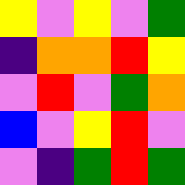[["yellow", "violet", "yellow", "violet", "green"], ["indigo", "orange", "orange", "red", "yellow"], ["violet", "red", "violet", "green", "orange"], ["blue", "violet", "yellow", "red", "violet"], ["violet", "indigo", "green", "red", "green"]]